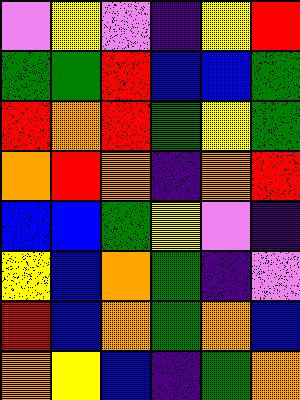[["violet", "yellow", "violet", "indigo", "yellow", "red"], ["green", "green", "red", "blue", "blue", "green"], ["red", "orange", "red", "green", "yellow", "green"], ["orange", "red", "orange", "indigo", "orange", "red"], ["blue", "blue", "green", "yellow", "violet", "indigo"], ["yellow", "blue", "orange", "green", "indigo", "violet"], ["red", "blue", "orange", "green", "orange", "blue"], ["orange", "yellow", "blue", "indigo", "green", "orange"]]